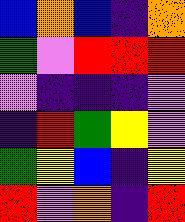[["blue", "orange", "blue", "indigo", "orange"], ["green", "violet", "red", "red", "red"], ["violet", "indigo", "indigo", "indigo", "violet"], ["indigo", "red", "green", "yellow", "violet"], ["green", "yellow", "blue", "indigo", "yellow"], ["red", "violet", "orange", "indigo", "red"]]